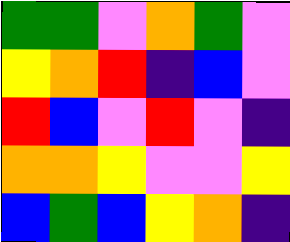[["green", "green", "violet", "orange", "green", "violet"], ["yellow", "orange", "red", "indigo", "blue", "violet"], ["red", "blue", "violet", "red", "violet", "indigo"], ["orange", "orange", "yellow", "violet", "violet", "yellow"], ["blue", "green", "blue", "yellow", "orange", "indigo"]]